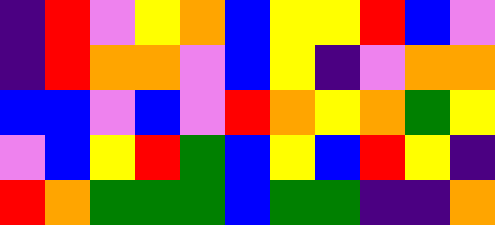[["indigo", "red", "violet", "yellow", "orange", "blue", "yellow", "yellow", "red", "blue", "violet"], ["indigo", "red", "orange", "orange", "violet", "blue", "yellow", "indigo", "violet", "orange", "orange"], ["blue", "blue", "violet", "blue", "violet", "red", "orange", "yellow", "orange", "green", "yellow"], ["violet", "blue", "yellow", "red", "green", "blue", "yellow", "blue", "red", "yellow", "indigo"], ["red", "orange", "green", "green", "green", "blue", "green", "green", "indigo", "indigo", "orange"]]